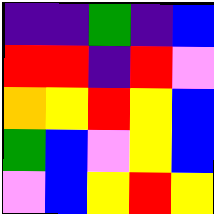[["indigo", "indigo", "green", "indigo", "blue"], ["red", "red", "indigo", "red", "violet"], ["orange", "yellow", "red", "yellow", "blue"], ["green", "blue", "violet", "yellow", "blue"], ["violet", "blue", "yellow", "red", "yellow"]]